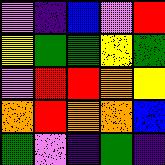[["violet", "indigo", "blue", "violet", "red"], ["yellow", "green", "green", "yellow", "green"], ["violet", "red", "red", "orange", "yellow"], ["orange", "red", "orange", "orange", "blue"], ["green", "violet", "indigo", "green", "indigo"]]